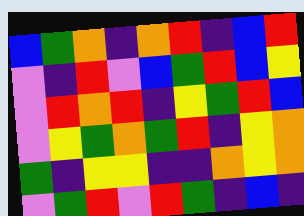[["blue", "green", "orange", "indigo", "orange", "red", "indigo", "blue", "red"], ["violet", "indigo", "red", "violet", "blue", "green", "red", "blue", "yellow"], ["violet", "red", "orange", "red", "indigo", "yellow", "green", "red", "blue"], ["violet", "yellow", "green", "orange", "green", "red", "indigo", "yellow", "orange"], ["green", "indigo", "yellow", "yellow", "indigo", "indigo", "orange", "yellow", "orange"], ["violet", "green", "red", "violet", "red", "green", "indigo", "blue", "indigo"]]